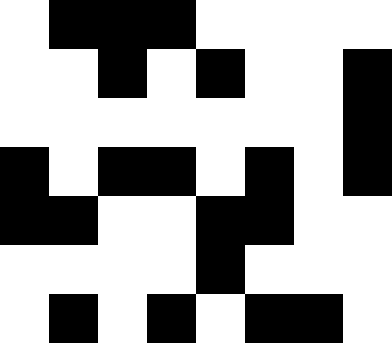[["white", "black", "black", "black", "white", "white", "white", "white"], ["white", "white", "black", "white", "black", "white", "white", "black"], ["white", "white", "white", "white", "white", "white", "white", "black"], ["black", "white", "black", "black", "white", "black", "white", "black"], ["black", "black", "white", "white", "black", "black", "white", "white"], ["white", "white", "white", "white", "black", "white", "white", "white"], ["white", "black", "white", "black", "white", "black", "black", "white"]]